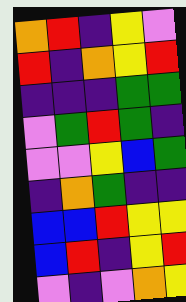[["orange", "red", "indigo", "yellow", "violet"], ["red", "indigo", "orange", "yellow", "red"], ["indigo", "indigo", "indigo", "green", "green"], ["violet", "green", "red", "green", "indigo"], ["violet", "violet", "yellow", "blue", "green"], ["indigo", "orange", "green", "indigo", "indigo"], ["blue", "blue", "red", "yellow", "yellow"], ["blue", "red", "indigo", "yellow", "red"], ["violet", "indigo", "violet", "orange", "yellow"]]